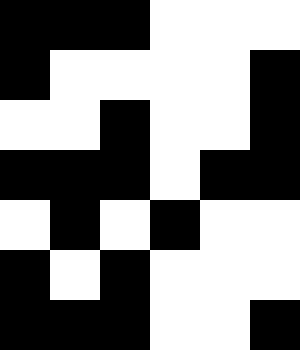[["black", "black", "black", "white", "white", "white"], ["black", "white", "white", "white", "white", "black"], ["white", "white", "black", "white", "white", "black"], ["black", "black", "black", "white", "black", "black"], ["white", "black", "white", "black", "white", "white"], ["black", "white", "black", "white", "white", "white"], ["black", "black", "black", "white", "white", "black"]]